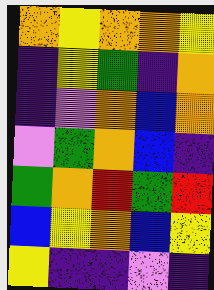[["orange", "yellow", "orange", "orange", "yellow"], ["indigo", "yellow", "green", "indigo", "orange"], ["indigo", "violet", "orange", "blue", "orange"], ["violet", "green", "orange", "blue", "indigo"], ["green", "orange", "red", "green", "red"], ["blue", "yellow", "orange", "blue", "yellow"], ["yellow", "indigo", "indigo", "violet", "indigo"]]